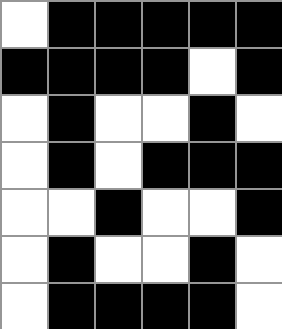[["white", "black", "black", "black", "black", "black"], ["black", "black", "black", "black", "white", "black"], ["white", "black", "white", "white", "black", "white"], ["white", "black", "white", "black", "black", "black"], ["white", "white", "black", "white", "white", "black"], ["white", "black", "white", "white", "black", "white"], ["white", "black", "black", "black", "black", "white"]]